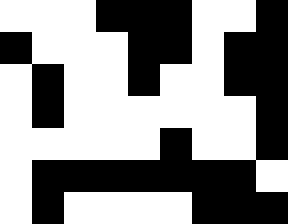[["white", "white", "white", "black", "black", "black", "white", "white", "black"], ["black", "white", "white", "white", "black", "black", "white", "black", "black"], ["white", "black", "white", "white", "black", "white", "white", "black", "black"], ["white", "black", "white", "white", "white", "white", "white", "white", "black"], ["white", "white", "white", "white", "white", "black", "white", "white", "black"], ["white", "black", "black", "black", "black", "black", "black", "black", "white"], ["white", "black", "white", "white", "white", "white", "black", "black", "black"]]